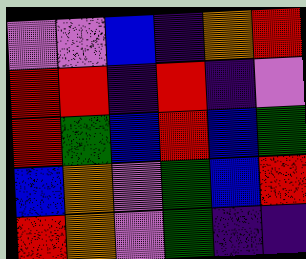[["violet", "violet", "blue", "indigo", "orange", "red"], ["red", "red", "indigo", "red", "indigo", "violet"], ["red", "green", "blue", "red", "blue", "green"], ["blue", "orange", "violet", "green", "blue", "red"], ["red", "orange", "violet", "green", "indigo", "indigo"]]